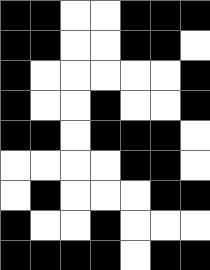[["black", "black", "white", "white", "black", "black", "black"], ["black", "black", "white", "white", "black", "black", "white"], ["black", "white", "white", "white", "white", "white", "black"], ["black", "white", "white", "black", "white", "white", "black"], ["black", "black", "white", "black", "black", "black", "white"], ["white", "white", "white", "white", "black", "black", "white"], ["white", "black", "white", "white", "white", "black", "black"], ["black", "white", "white", "black", "white", "white", "white"], ["black", "black", "black", "black", "white", "black", "black"]]